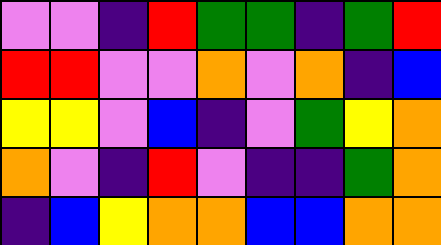[["violet", "violet", "indigo", "red", "green", "green", "indigo", "green", "red"], ["red", "red", "violet", "violet", "orange", "violet", "orange", "indigo", "blue"], ["yellow", "yellow", "violet", "blue", "indigo", "violet", "green", "yellow", "orange"], ["orange", "violet", "indigo", "red", "violet", "indigo", "indigo", "green", "orange"], ["indigo", "blue", "yellow", "orange", "orange", "blue", "blue", "orange", "orange"]]